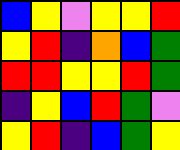[["blue", "yellow", "violet", "yellow", "yellow", "red"], ["yellow", "red", "indigo", "orange", "blue", "green"], ["red", "red", "yellow", "yellow", "red", "green"], ["indigo", "yellow", "blue", "red", "green", "violet"], ["yellow", "red", "indigo", "blue", "green", "yellow"]]